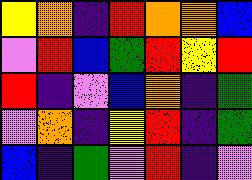[["yellow", "orange", "indigo", "red", "orange", "orange", "blue"], ["violet", "red", "blue", "green", "red", "yellow", "red"], ["red", "indigo", "violet", "blue", "orange", "indigo", "green"], ["violet", "orange", "indigo", "yellow", "red", "indigo", "green"], ["blue", "indigo", "green", "violet", "red", "indigo", "violet"]]